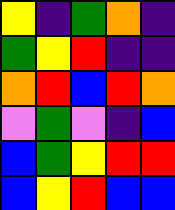[["yellow", "indigo", "green", "orange", "indigo"], ["green", "yellow", "red", "indigo", "indigo"], ["orange", "red", "blue", "red", "orange"], ["violet", "green", "violet", "indigo", "blue"], ["blue", "green", "yellow", "red", "red"], ["blue", "yellow", "red", "blue", "blue"]]